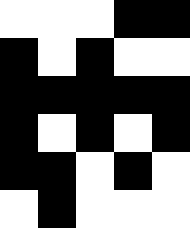[["white", "white", "white", "black", "black"], ["black", "white", "black", "white", "white"], ["black", "black", "black", "black", "black"], ["black", "white", "black", "white", "black"], ["black", "black", "white", "black", "white"], ["white", "black", "white", "white", "white"]]